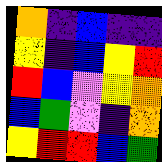[["orange", "indigo", "blue", "indigo", "indigo"], ["yellow", "indigo", "blue", "yellow", "red"], ["red", "blue", "violet", "yellow", "orange"], ["blue", "green", "violet", "indigo", "orange"], ["yellow", "red", "red", "blue", "green"]]